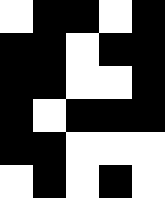[["white", "black", "black", "white", "black"], ["black", "black", "white", "black", "black"], ["black", "black", "white", "white", "black"], ["black", "white", "black", "black", "black"], ["black", "black", "white", "white", "white"], ["white", "black", "white", "black", "white"]]